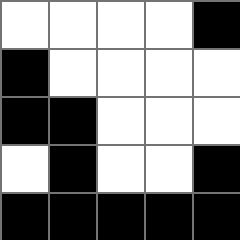[["white", "white", "white", "white", "black"], ["black", "white", "white", "white", "white"], ["black", "black", "white", "white", "white"], ["white", "black", "white", "white", "black"], ["black", "black", "black", "black", "black"]]